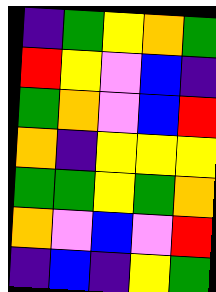[["indigo", "green", "yellow", "orange", "green"], ["red", "yellow", "violet", "blue", "indigo"], ["green", "orange", "violet", "blue", "red"], ["orange", "indigo", "yellow", "yellow", "yellow"], ["green", "green", "yellow", "green", "orange"], ["orange", "violet", "blue", "violet", "red"], ["indigo", "blue", "indigo", "yellow", "green"]]